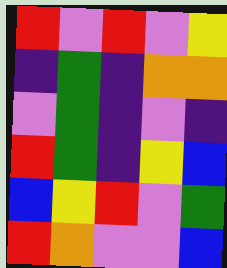[["red", "violet", "red", "violet", "yellow"], ["indigo", "green", "indigo", "orange", "orange"], ["violet", "green", "indigo", "violet", "indigo"], ["red", "green", "indigo", "yellow", "blue"], ["blue", "yellow", "red", "violet", "green"], ["red", "orange", "violet", "violet", "blue"]]